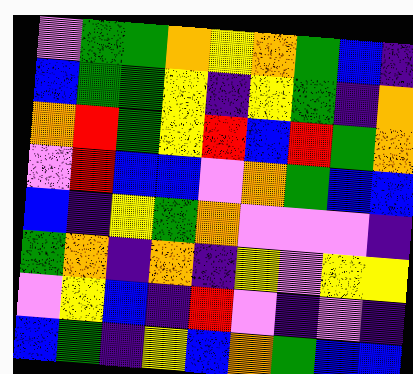[["violet", "green", "green", "orange", "yellow", "orange", "green", "blue", "indigo"], ["blue", "green", "green", "yellow", "indigo", "yellow", "green", "indigo", "orange"], ["orange", "red", "green", "yellow", "red", "blue", "red", "green", "orange"], ["violet", "red", "blue", "blue", "violet", "orange", "green", "blue", "blue"], ["blue", "indigo", "yellow", "green", "orange", "violet", "violet", "violet", "indigo"], ["green", "orange", "indigo", "orange", "indigo", "yellow", "violet", "yellow", "yellow"], ["violet", "yellow", "blue", "indigo", "red", "violet", "indigo", "violet", "indigo"], ["blue", "green", "indigo", "yellow", "blue", "orange", "green", "blue", "blue"]]